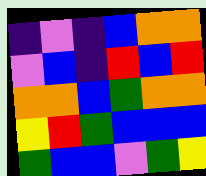[["indigo", "violet", "indigo", "blue", "orange", "orange"], ["violet", "blue", "indigo", "red", "blue", "red"], ["orange", "orange", "blue", "green", "orange", "orange"], ["yellow", "red", "green", "blue", "blue", "blue"], ["green", "blue", "blue", "violet", "green", "yellow"]]